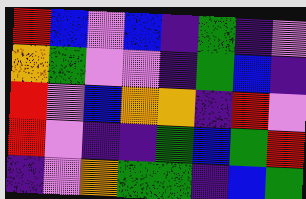[["red", "blue", "violet", "blue", "indigo", "green", "indigo", "violet"], ["orange", "green", "violet", "violet", "indigo", "green", "blue", "indigo"], ["red", "violet", "blue", "orange", "orange", "indigo", "red", "violet"], ["red", "violet", "indigo", "indigo", "green", "blue", "green", "red"], ["indigo", "violet", "orange", "green", "green", "indigo", "blue", "green"]]